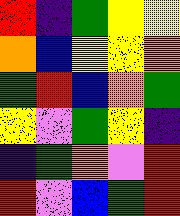[["red", "indigo", "green", "yellow", "yellow"], ["orange", "blue", "yellow", "yellow", "orange"], ["green", "red", "blue", "orange", "green"], ["yellow", "violet", "green", "yellow", "indigo"], ["indigo", "green", "orange", "violet", "red"], ["red", "violet", "blue", "green", "red"]]